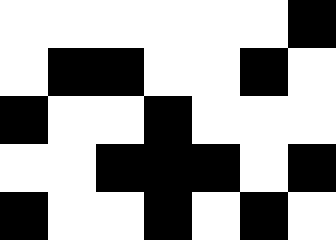[["white", "white", "white", "white", "white", "white", "black"], ["white", "black", "black", "white", "white", "black", "white"], ["black", "white", "white", "black", "white", "white", "white"], ["white", "white", "black", "black", "black", "white", "black"], ["black", "white", "white", "black", "white", "black", "white"]]